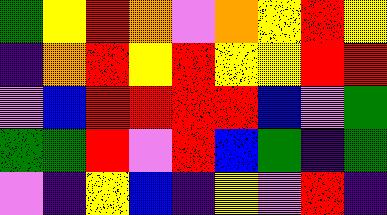[["green", "yellow", "red", "orange", "violet", "orange", "yellow", "red", "yellow"], ["indigo", "orange", "red", "yellow", "red", "yellow", "yellow", "red", "red"], ["violet", "blue", "red", "red", "red", "red", "blue", "violet", "green"], ["green", "green", "red", "violet", "red", "blue", "green", "indigo", "green"], ["violet", "indigo", "yellow", "blue", "indigo", "yellow", "violet", "red", "indigo"]]